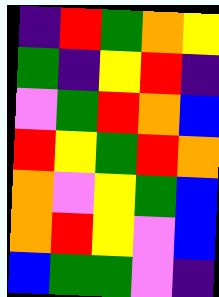[["indigo", "red", "green", "orange", "yellow"], ["green", "indigo", "yellow", "red", "indigo"], ["violet", "green", "red", "orange", "blue"], ["red", "yellow", "green", "red", "orange"], ["orange", "violet", "yellow", "green", "blue"], ["orange", "red", "yellow", "violet", "blue"], ["blue", "green", "green", "violet", "indigo"]]